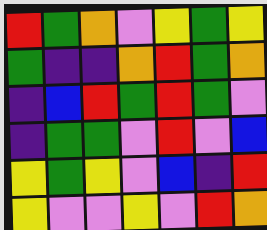[["red", "green", "orange", "violet", "yellow", "green", "yellow"], ["green", "indigo", "indigo", "orange", "red", "green", "orange"], ["indigo", "blue", "red", "green", "red", "green", "violet"], ["indigo", "green", "green", "violet", "red", "violet", "blue"], ["yellow", "green", "yellow", "violet", "blue", "indigo", "red"], ["yellow", "violet", "violet", "yellow", "violet", "red", "orange"]]